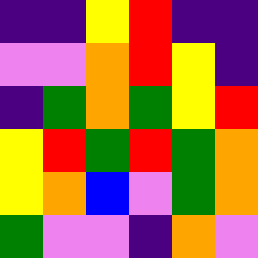[["indigo", "indigo", "yellow", "red", "indigo", "indigo"], ["violet", "violet", "orange", "red", "yellow", "indigo"], ["indigo", "green", "orange", "green", "yellow", "red"], ["yellow", "red", "green", "red", "green", "orange"], ["yellow", "orange", "blue", "violet", "green", "orange"], ["green", "violet", "violet", "indigo", "orange", "violet"]]